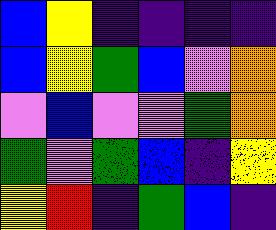[["blue", "yellow", "indigo", "indigo", "indigo", "indigo"], ["blue", "yellow", "green", "blue", "violet", "orange"], ["violet", "blue", "violet", "violet", "green", "orange"], ["green", "violet", "green", "blue", "indigo", "yellow"], ["yellow", "red", "indigo", "green", "blue", "indigo"]]